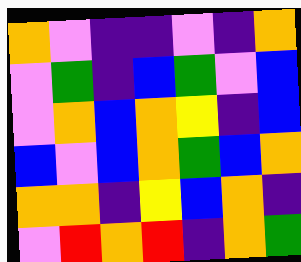[["orange", "violet", "indigo", "indigo", "violet", "indigo", "orange"], ["violet", "green", "indigo", "blue", "green", "violet", "blue"], ["violet", "orange", "blue", "orange", "yellow", "indigo", "blue"], ["blue", "violet", "blue", "orange", "green", "blue", "orange"], ["orange", "orange", "indigo", "yellow", "blue", "orange", "indigo"], ["violet", "red", "orange", "red", "indigo", "orange", "green"]]